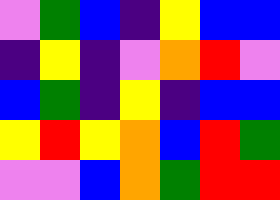[["violet", "green", "blue", "indigo", "yellow", "blue", "blue"], ["indigo", "yellow", "indigo", "violet", "orange", "red", "violet"], ["blue", "green", "indigo", "yellow", "indigo", "blue", "blue"], ["yellow", "red", "yellow", "orange", "blue", "red", "green"], ["violet", "violet", "blue", "orange", "green", "red", "red"]]